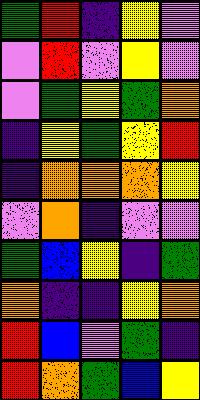[["green", "red", "indigo", "yellow", "violet"], ["violet", "red", "violet", "yellow", "violet"], ["violet", "green", "yellow", "green", "orange"], ["indigo", "yellow", "green", "yellow", "red"], ["indigo", "orange", "orange", "orange", "yellow"], ["violet", "orange", "indigo", "violet", "violet"], ["green", "blue", "yellow", "indigo", "green"], ["orange", "indigo", "indigo", "yellow", "orange"], ["red", "blue", "violet", "green", "indigo"], ["red", "orange", "green", "blue", "yellow"]]